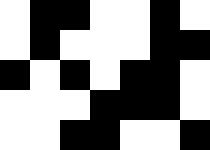[["white", "black", "black", "white", "white", "black", "white"], ["white", "black", "white", "white", "white", "black", "black"], ["black", "white", "black", "white", "black", "black", "white"], ["white", "white", "white", "black", "black", "black", "white"], ["white", "white", "black", "black", "white", "white", "black"]]